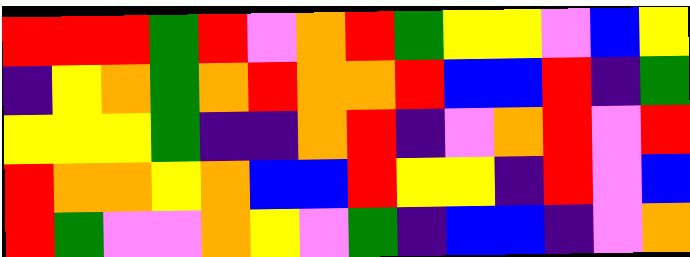[["red", "red", "red", "green", "red", "violet", "orange", "red", "green", "yellow", "yellow", "violet", "blue", "yellow"], ["indigo", "yellow", "orange", "green", "orange", "red", "orange", "orange", "red", "blue", "blue", "red", "indigo", "green"], ["yellow", "yellow", "yellow", "green", "indigo", "indigo", "orange", "red", "indigo", "violet", "orange", "red", "violet", "red"], ["red", "orange", "orange", "yellow", "orange", "blue", "blue", "red", "yellow", "yellow", "indigo", "red", "violet", "blue"], ["red", "green", "violet", "violet", "orange", "yellow", "violet", "green", "indigo", "blue", "blue", "indigo", "violet", "orange"]]